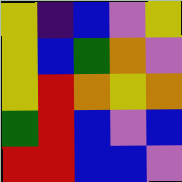[["yellow", "indigo", "blue", "violet", "yellow"], ["yellow", "blue", "green", "orange", "violet"], ["yellow", "red", "orange", "yellow", "orange"], ["green", "red", "blue", "violet", "blue"], ["red", "red", "blue", "blue", "violet"]]